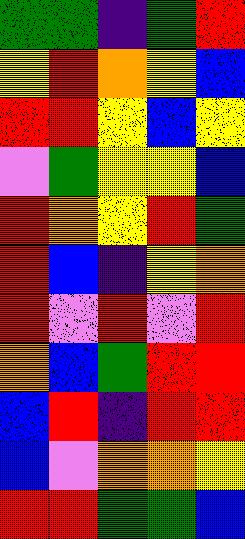[["green", "green", "indigo", "green", "red"], ["yellow", "red", "orange", "yellow", "blue"], ["red", "red", "yellow", "blue", "yellow"], ["violet", "green", "yellow", "yellow", "blue"], ["red", "orange", "yellow", "red", "green"], ["red", "blue", "indigo", "yellow", "orange"], ["red", "violet", "red", "violet", "red"], ["orange", "blue", "green", "red", "red"], ["blue", "red", "indigo", "red", "red"], ["blue", "violet", "orange", "orange", "yellow"], ["red", "red", "green", "green", "blue"]]